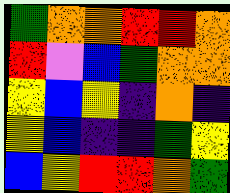[["green", "orange", "orange", "red", "red", "orange"], ["red", "violet", "blue", "green", "orange", "orange"], ["yellow", "blue", "yellow", "indigo", "orange", "indigo"], ["yellow", "blue", "indigo", "indigo", "green", "yellow"], ["blue", "yellow", "red", "red", "orange", "green"]]